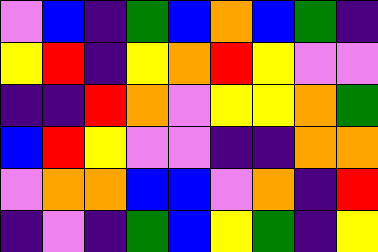[["violet", "blue", "indigo", "green", "blue", "orange", "blue", "green", "indigo"], ["yellow", "red", "indigo", "yellow", "orange", "red", "yellow", "violet", "violet"], ["indigo", "indigo", "red", "orange", "violet", "yellow", "yellow", "orange", "green"], ["blue", "red", "yellow", "violet", "violet", "indigo", "indigo", "orange", "orange"], ["violet", "orange", "orange", "blue", "blue", "violet", "orange", "indigo", "red"], ["indigo", "violet", "indigo", "green", "blue", "yellow", "green", "indigo", "yellow"]]